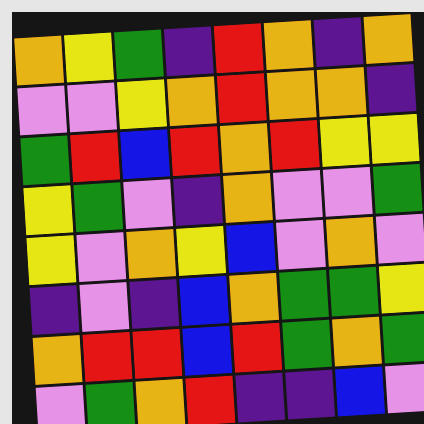[["orange", "yellow", "green", "indigo", "red", "orange", "indigo", "orange"], ["violet", "violet", "yellow", "orange", "red", "orange", "orange", "indigo"], ["green", "red", "blue", "red", "orange", "red", "yellow", "yellow"], ["yellow", "green", "violet", "indigo", "orange", "violet", "violet", "green"], ["yellow", "violet", "orange", "yellow", "blue", "violet", "orange", "violet"], ["indigo", "violet", "indigo", "blue", "orange", "green", "green", "yellow"], ["orange", "red", "red", "blue", "red", "green", "orange", "green"], ["violet", "green", "orange", "red", "indigo", "indigo", "blue", "violet"]]